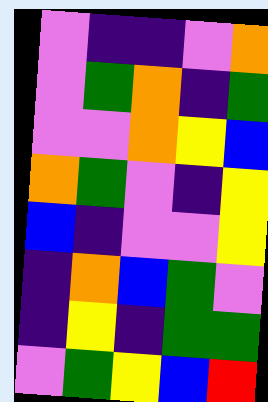[["violet", "indigo", "indigo", "violet", "orange"], ["violet", "green", "orange", "indigo", "green"], ["violet", "violet", "orange", "yellow", "blue"], ["orange", "green", "violet", "indigo", "yellow"], ["blue", "indigo", "violet", "violet", "yellow"], ["indigo", "orange", "blue", "green", "violet"], ["indigo", "yellow", "indigo", "green", "green"], ["violet", "green", "yellow", "blue", "red"]]